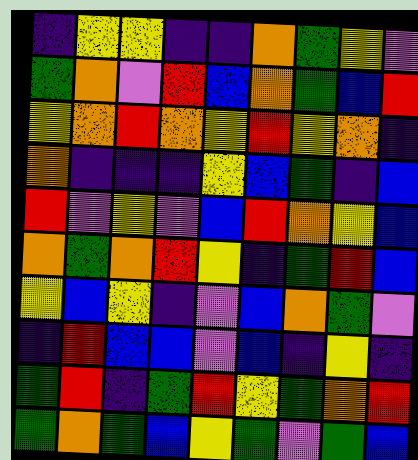[["indigo", "yellow", "yellow", "indigo", "indigo", "orange", "green", "yellow", "violet"], ["green", "orange", "violet", "red", "blue", "orange", "green", "blue", "red"], ["yellow", "orange", "red", "orange", "yellow", "red", "yellow", "orange", "indigo"], ["orange", "indigo", "indigo", "indigo", "yellow", "blue", "green", "indigo", "blue"], ["red", "violet", "yellow", "violet", "blue", "red", "orange", "yellow", "blue"], ["orange", "green", "orange", "red", "yellow", "indigo", "green", "red", "blue"], ["yellow", "blue", "yellow", "indigo", "violet", "blue", "orange", "green", "violet"], ["indigo", "red", "blue", "blue", "violet", "blue", "indigo", "yellow", "indigo"], ["green", "red", "indigo", "green", "red", "yellow", "green", "orange", "red"], ["green", "orange", "green", "blue", "yellow", "green", "violet", "green", "blue"]]